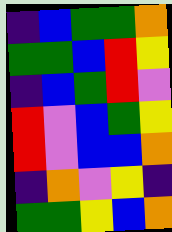[["indigo", "blue", "green", "green", "orange"], ["green", "green", "blue", "red", "yellow"], ["indigo", "blue", "green", "red", "violet"], ["red", "violet", "blue", "green", "yellow"], ["red", "violet", "blue", "blue", "orange"], ["indigo", "orange", "violet", "yellow", "indigo"], ["green", "green", "yellow", "blue", "orange"]]